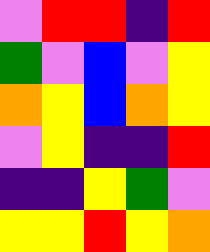[["violet", "red", "red", "indigo", "red"], ["green", "violet", "blue", "violet", "yellow"], ["orange", "yellow", "blue", "orange", "yellow"], ["violet", "yellow", "indigo", "indigo", "red"], ["indigo", "indigo", "yellow", "green", "violet"], ["yellow", "yellow", "red", "yellow", "orange"]]